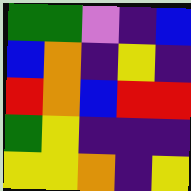[["green", "green", "violet", "indigo", "blue"], ["blue", "orange", "indigo", "yellow", "indigo"], ["red", "orange", "blue", "red", "red"], ["green", "yellow", "indigo", "indigo", "indigo"], ["yellow", "yellow", "orange", "indigo", "yellow"]]